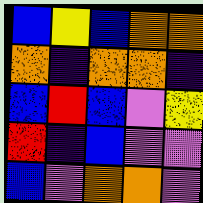[["blue", "yellow", "blue", "orange", "orange"], ["orange", "indigo", "orange", "orange", "indigo"], ["blue", "red", "blue", "violet", "yellow"], ["red", "indigo", "blue", "violet", "violet"], ["blue", "violet", "orange", "orange", "violet"]]